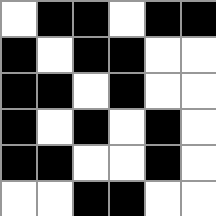[["white", "black", "black", "white", "black", "black"], ["black", "white", "black", "black", "white", "white"], ["black", "black", "white", "black", "white", "white"], ["black", "white", "black", "white", "black", "white"], ["black", "black", "white", "white", "black", "white"], ["white", "white", "black", "black", "white", "white"]]